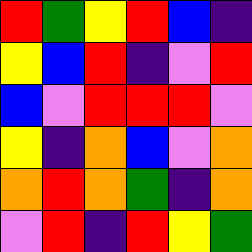[["red", "green", "yellow", "red", "blue", "indigo"], ["yellow", "blue", "red", "indigo", "violet", "red"], ["blue", "violet", "red", "red", "red", "violet"], ["yellow", "indigo", "orange", "blue", "violet", "orange"], ["orange", "red", "orange", "green", "indigo", "orange"], ["violet", "red", "indigo", "red", "yellow", "green"]]